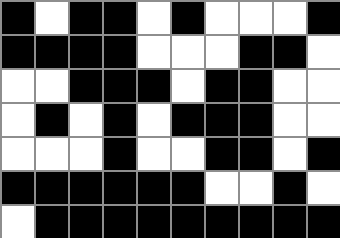[["black", "white", "black", "black", "white", "black", "white", "white", "white", "black"], ["black", "black", "black", "black", "white", "white", "white", "black", "black", "white"], ["white", "white", "black", "black", "black", "white", "black", "black", "white", "white"], ["white", "black", "white", "black", "white", "black", "black", "black", "white", "white"], ["white", "white", "white", "black", "white", "white", "black", "black", "white", "black"], ["black", "black", "black", "black", "black", "black", "white", "white", "black", "white"], ["white", "black", "black", "black", "black", "black", "black", "black", "black", "black"]]